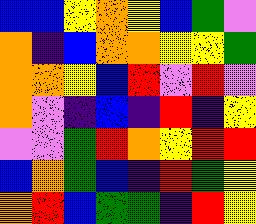[["blue", "blue", "yellow", "orange", "yellow", "blue", "green", "violet"], ["orange", "indigo", "blue", "orange", "orange", "yellow", "yellow", "green"], ["orange", "orange", "yellow", "blue", "red", "violet", "red", "violet"], ["orange", "violet", "indigo", "blue", "indigo", "red", "indigo", "yellow"], ["violet", "violet", "green", "red", "orange", "yellow", "red", "red"], ["blue", "orange", "green", "blue", "indigo", "red", "green", "yellow"], ["orange", "red", "blue", "green", "green", "indigo", "red", "yellow"]]